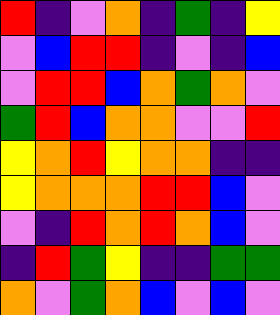[["red", "indigo", "violet", "orange", "indigo", "green", "indigo", "yellow"], ["violet", "blue", "red", "red", "indigo", "violet", "indigo", "blue"], ["violet", "red", "red", "blue", "orange", "green", "orange", "violet"], ["green", "red", "blue", "orange", "orange", "violet", "violet", "red"], ["yellow", "orange", "red", "yellow", "orange", "orange", "indigo", "indigo"], ["yellow", "orange", "orange", "orange", "red", "red", "blue", "violet"], ["violet", "indigo", "red", "orange", "red", "orange", "blue", "violet"], ["indigo", "red", "green", "yellow", "indigo", "indigo", "green", "green"], ["orange", "violet", "green", "orange", "blue", "violet", "blue", "violet"]]